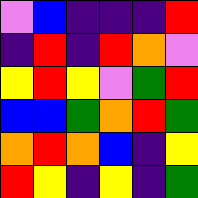[["violet", "blue", "indigo", "indigo", "indigo", "red"], ["indigo", "red", "indigo", "red", "orange", "violet"], ["yellow", "red", "yellow", "violet", "green", "red"], ["blue", "blue", "green", "orange", "red", "green"], ["orange", "red", "orange", "blue", "indigo", "yellow"], ["red", "yellow", "indigo", "yellow", "indigo", "green"]]